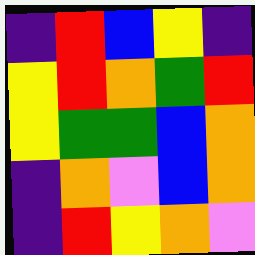[["indigo", "red", "blue", "yellow", "indigo"], ["yellow", "red", "orange", "green", "red"], ["yellow", "green", "green", "blue", "orange"], ["indigo", "orange", "violet", "blue", "orange"], ["indigo", "red", "yellow", "orange", "violet"]]